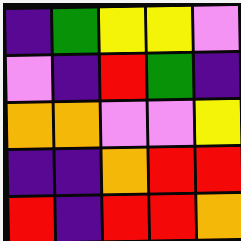[["indigo", "green", "yellow", "yellow", "violet"], ["violet", "indigo", "red", "green", "indigo"], ["orange", "orange", "violet", "violet", "yellow"], ["indigo", "indigo", "orange", "red", "red"], ["red", "indigo", "red", "red", "orange"]]